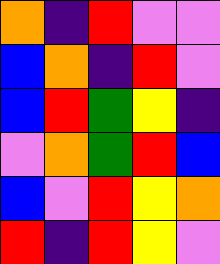[["orange", "indigo", "red", "violet", "violet"], ["blue", "orange", "indigo", "red", "violet"], ["blue", "red", "green", "yellow", "indigo"], ["violet", "orange", "green", "red", "blue"], ["blue", "violet", "red", "yellow", "orange"], ["red", "indigo", "red", "yellow", "violet"]]